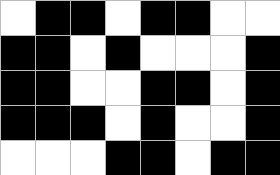[["white", "black", "black", "white", "black", "black", "white", "white"], ["black", "black", "white", "black", "white", "white", "white", "black"], ["black", "black", "white", "white", "black", "black", "white", "black"], ["black", "black", "black", "white", "black", "white", "white", "black"], ["white", "white", "white", "black", "black", "white", "black", "black"]]